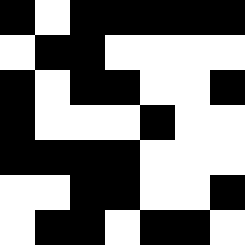[["black", "white", "black", "black", "black", "black", "black"], ["white", "black", "black", "white", "white", "white", "white"], ["black", "white", "black", "black", "white", "white", "black"], ["black", "white", "white", "white", "black", "white", "white"], ["black", "black", "black", "black", "white", "white", "white"], ["white", "white", "black", "black", "white", "white", "black"], ["white", "black", "black", "white", "black", "black", "white"]]